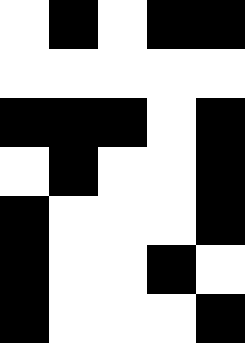[["white", "black", "white", "black", "black"], ["white", "white", "white", "white", "white"], ["black", "black", "black", "white", "black"], ["white", "black", "white", "white", "black"], ["black", "white", "white", "white", "black"], ["black", "white", "white", "black", "white"], ["black", "white", "white", "white", "black"]]